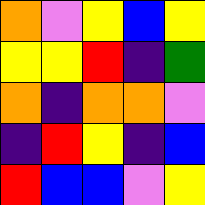[["orange", "violet", "yellow", "blue", "yellow"], ["yellow", "yellow", "red", "indigo", "green"], ["orange", "indigo", "orange", "orange", "violet"], ["indigo", "red", "yellow", "indigo", "blue"], ["red", "blue", "blue", "violet", "yellow"]]